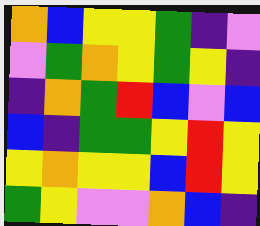[["orange", "blue", "yellow", "yellow", "green", "indigo", "violet"], ["violet", "green", "orange", "yellow", "green", "yellow", "indigo"], ["indigo", "orange", "green", "red", "blue", "violet", "blue"], ["blue", "indigo", "green", "green", "yellow", "red", "yellow"], ["yellow", "orange", "yellow", "yellow", "blue", "red", "yellow"], ["green", "yellow", "violet", "violet", "orange", "blue", "indigo"]]